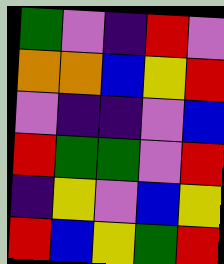[["green", "violet", "indigo", "red", "violet"], ["orange", "orange", "blue", "yellow", "red"], ["violet", "indigo", "indigo", "violet", "blue"], ["red", "green", "green", "violet", "red"], ["indigo", "yellow", "violet", "blue", "yellow"], ["red", "blue", "yellow", "green", "red"]]